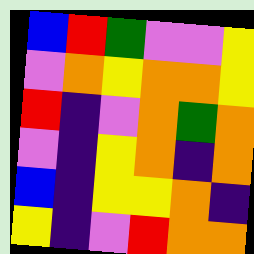[["blue", "red", "green", "violet", "violet", "yellow"], ["violet", "orange", "yellow", "orange", "orange", "yellow"], ["red", "indigo", "violet", "orange", "green", "orange"], ["violet", "indigo", "yellow", "orange", "indigo", "orange"], ["blue", "indigo", "yellow", "yellow", "orange", "indigo"], ["yellow", "indigo", "violet", "red", "orange", "orange"]]